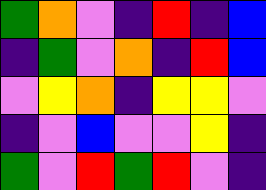[["green", "orange", "violet", "indigo", "red", "indigo", "blue"], ["indigo", "green", "violet", "orange", "indigo", "red", "blue"], ["violet", "yellow", "orange", "indigo", "yellow", "yellow", "violet"], ["indigo", "violet", "blue", "violet", "violet", "yellow", "indigo"], ["green", "violet", "red", "green", "red", "violet", "indigo"]]